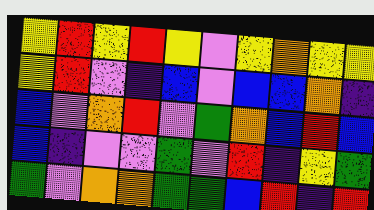[["yellow", "red", "yellow", "red", "yellow", "violet", "yellow", "orange", "yellow", "yellow"], ["yellow", "red", "violet", "indigo", "blue", "violet", "blue", "blue", "orange", "indigo"], ["blue", "violet", "orange", "red", "violet", "green", "orange", "blue", "red", "blue"], ["blue", "indigo", "violet", "violet", "green", "violet", "red", "indigo", "yellow", "green"], ["green", "violet", "orange", "orange", "green", "green", "blue", "red", "indigo", "red"]]